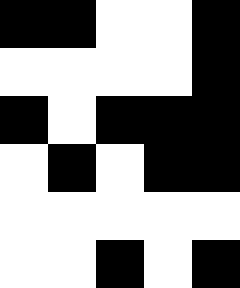[["black", "black", "white", "white", "black"], ["white", "white", "white", "white", "black"], ["black", "white", "black", "black", "black"], ["white", "black", "white", "black", "black"], ["white", "white", "white", "white", "white"], ["white", "white", "black", "white", "black"]]